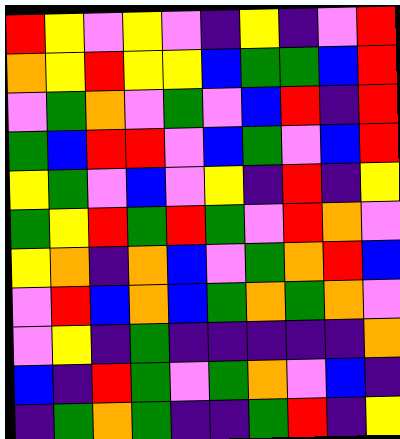[["red", "yellow", "violet", "yellow", "violet", "indigo", "yellow", "indigo", "violet", "red"], ["orange", "yellow", "red", "yellow", "yellow", "blue", "green", "green", "blue", "red"], ["violet", "green", "orange", "violet", "green", "violet", "blue", "red", "indigo", "red"], ["green", "blue", "red", "red", "violet", "blue", "green", "violet", "blue", "red"], ["yellow", "green", "violet", "blue", "violet", "yellow", "indigo", "red", "indigo", "yellow"], ["green", "yellow", "red", "green", "red", "green", "violet", "red", "orange", "violet"], ["yellow", "orange", "indigo", "orange", "blue", "violet", "green", "orange", "red", "blue"], ["violet", "red", "blue", "orange", "blue", "green", "orange", "green", "orange", "violet"], ["violet", "yellow", "indigo", "green", "indigo", "indigo", "indigo", "indigo", "indigo", "orange"], ["blue", "indigo", "red", "green", "violet", "green", "orange", "violet", "blue", "indigo"], ["indigo", "green", "orange", "green", "indigo", "indigo", "green", "red", "indigo", "yellow"]]